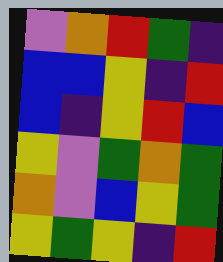[["violet", "orange", "red", "green", "indigo"], ["blue", "blue", "yellow", "indigo", "red"], ["blue", "indigo", "yellow", "red", "blue"], ["yellow", "violet", "green", "orange", "green"], ["orange", "violet", "blue", "yellow", "green"], ["yellow", "green", "yellow", "indigo", "red"]]